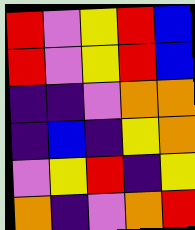[["red", "violet", "yellow", "red", "blue"], ["red", "violet", "yellow", "red", "blue"], ["indigo", "indigo", "violet", "orange", "orange"], ["indigo", "blue", "indigo", "yellow", "orange"], ["violet", "yellow", "red", "indigo", "yellow"], ["orange", "indigo", "violet", "orange", "red"]]